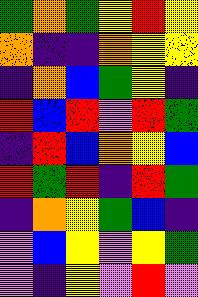[["green", "orange", "green", "yellow", "red", "yellow"], ["orange", "indigo", "indigo", "orange", "yellow", "yellow"], ["indigo", "orange", "blue", "green", "yellow", "indigo"], ["red", "blue", "red", "violet", "red", "green"], ["indigo", "red", "blue", "orange", "yellow", "blue"], ["red", "green", "red", "indigo", "red", "green"], ["indigo", "orange", "yellow", "green", "blue", "indigo"], ["violet", "blue", "yellow", "violet", "yellow", "green"], ["violet", "indigo", "yellow", "violet", "red", "violet"]]